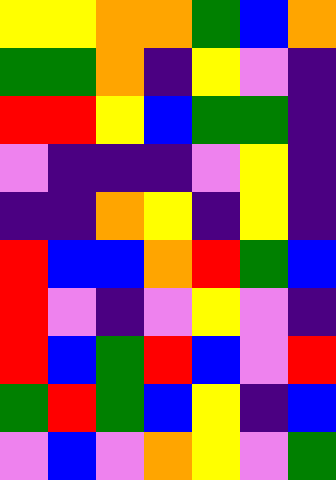[["yellow", "yellow", "orange", "orange", "green", "blue", "orange"], ["green", "green", "orange", "indigo", "yellow", "violet", "indigo"], ["red", "red", "yellow", "blue", "green", "green", "indigo"], ["violet", "indigo", "indigo", "indigo", "violet", "yellow", "indigo"], ["indigo", "indigo", "orange", "yellow", "indigo", "yellow", "indigo"], ["red", "blue", "blue", "orange", "red", "green", "blue"], ["red", "violet", "indigo", "violet", "yellow", "violet", "indigo"], ["red", "blue", "green", "red", "blue", "violet", "red"], ["green", "red", "green", "blue", "yellow", "indigo", "blue"], ["violet", "blue", "violet", "orange", "yellow", "violet", "green"]]